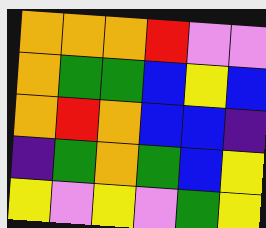[["orange", "orange", "orange", "red", "violet", "violet"], ["orange", "green", "green", "blue", "yellow", "blue"], ["orange", "red", "orange", "blue", "blue", "indigo"], ["indigo", "green", "orange", "green", "blue", "yellow"], ["yellow", "violet", "yellow", "violet", "green", "yellow"]]